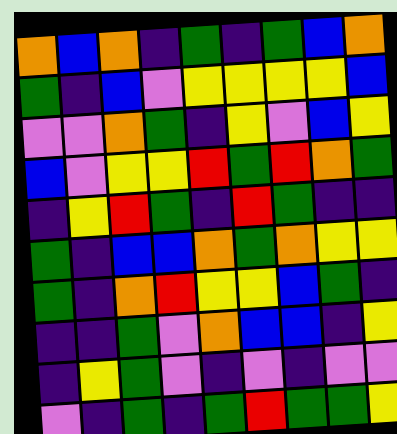[["orange", "blue", "orange", "indigo", "green", "indigo", "green", "blue", "orange"], ["green", "indigo", "blue", "violet", "yellow", "yellow", "yellow", "yellow", "blue"], ["violet", "violet", "orange", "green", "indigo", "yellow", "violet", "blue", "yellow"], ["blue", "violet", "yellow", "yellow", "red", "green", "red", "orange", "green"], ["indigo", "yellow", "red", "green", "indigo", "red", "green", "indigo", "indigo"], ["green", "indigo", "blue", "blue", "orange", "green", "orange", "yellow", "yellow"], ["green", "indigo", "orange", "red", "yellow", "yellow", "blue", "green", "indigo"], ["indigo", "indigo", "green", "violet", "orange", "blue", "blue", "indigo", "yellow"], ["indigo", "yellow", "green", "violet", "indigo", "violet", "indigo", "violet", "violet"], ["violet", "indigo", "green", "indigo", "green", "red", "green", "green", "yellow"]]